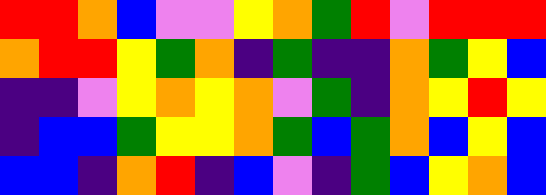[["red", "red", "orange", "blue", "violet", "violet", "yellow", "orange", "green", "red", "violet", "red", "red", "red"], ["orange", "red", "red", "yellow", "green", "orange", "indigo", "green", "indigo", "indigo", "orange", "green", "yellow", "blue"], ["indigo", "indigo", "violet", "yellow", "orange", "yellow", "orange", "violet", "green", "indigo", "orange", "yellow", "red", "yellow"], ["indigo", "blue", "blue", "green", "yellow", "yellow", "orange", "green", "blue", "green", "orange", "blue", "yellow", "blue"], ["blue", "blue", "indigo", "orange", "red", "indigo", "blue", "violet", "indigo", "green", "blue", "yellow", "orange", "blue"]]